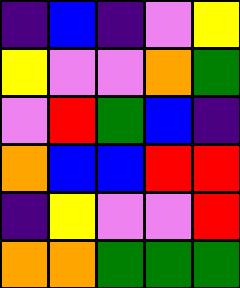[["indigo", "blue", "indigo", "violet", "yellow"], ["yellow", "violet", "violet", "orange", "green"], ["violet", "red", "green", "blue", "indigo"], ["orange", "blue", "blue", "red", "red"], ["indigo", "yellow", "violet", "violet", "red"], ["orange", "orange", "green", "green", "green"]]